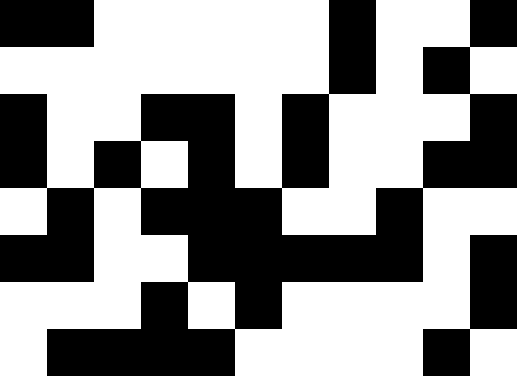[["black", "black", "white", "white", "white", "white", "white", "black", "white", "white", "black"], ["white", "white", "white", "white", "white", "white", "white", "black", "white", "black", "white"], ["black", "white", "white", "black", "black", "white", "black", "white", "white", "white", "black"], ["black", "white", "black", "white", "black", "white", "black", "white", "white", "black", "black"], ["white", "black", "white", "black", "black", "black", "white", "white", "black", "white", "white"], ["black", "black", "white", "white", "black", "black", "black", "black", "black", "white", "black"], ["white", "white", "white", "black", "white", "black", "white", "white", "white", "white", "black"], ["white", "black", "black", "black", "black", "white", "white", "white", "white", "black", "white"]]